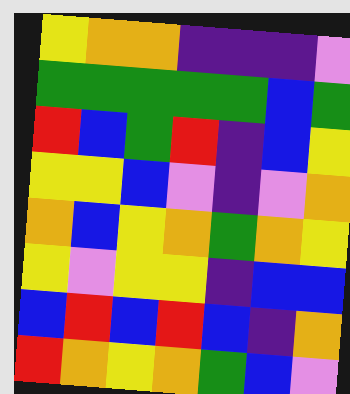[["yellow", "orange", "orange", "indigo", "indigo", "indigo", "violet"], ["green", "green", "green", "green", "green", "blue", "green"], ["red", "blue", "green", "red", "indigo", "blue", "yellow"], ["yellow", "yellow", "blue", "violet", "indigo", "violet", "orange"], ["orange", "blue", "yellow", "orange", "green", "orange", "yellow"], ["yellow", "violet", "yellow", "yellow", "indigo", "blue", "blue"], ["blue", "red", "blue", "red", "blue", "indigo", "orange"], ["red", "orange", "yellow", "orange", "green", "blue", "violet"]]